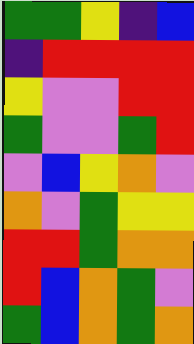[["green", "green", "yellow", "indigo", "blue"], ["indigo", "red", "red", "red", "red"], ["yellow", "violet", "violet", "red", "red"], ["green", "violet", "violet", "green", "red"], ["violet", "blue", "yellow", "orange", "violet"], ["orange", "violet", "green", "yellow", "yellow"], ["red", "red", "green", "orange", "orange"], ["red", "blue", "orange", "green", "violet"], ["green", "blue", "orange", "green", "orange"]]